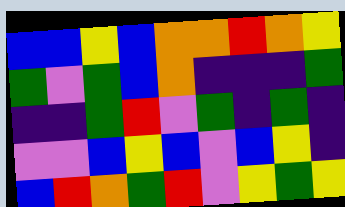[["blue", "blue", "yellow", "blue", "orange", "orange", "red", "orange", "yellow"], ["green", "violet", "green", "blue", "orange", "indigo", "indigo", "indigo", "green"], ["indigo", "indigo", "green", "red", "violet", "green", "indigo", "green", "indigo"], ["violet", "violet", "blue", "yellow", "blue", "violet", "blue", "yellow", "indigo"], ["blue", "red", "orange", "green", "red", "violet", "yellow", "green", "yellow"]]